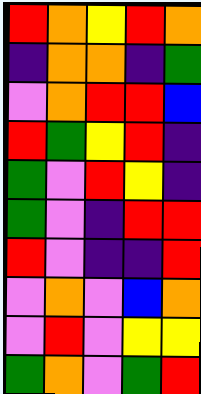[["red", "orange", "yellow", "red", "orange"], ["indigo", "orange", "orange", "indigo", "green"], ["violet", "orange", "red", "red", "blue"], ["red", "green", "yellow", "red", "indigo"], ["green", "violet", "red", "yellow", "indigo"], ["green", "violet", "indigo", "red", "red"], ["red", "violet", "indigo", "indigo", "red"], ["violet", "orange", "violet", "blue", "orange"], ["violet", "red", "violet", "yellow", "yellow"], ["green", "orange", "violet", "green", "red"]]